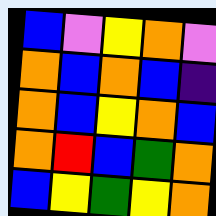[["blue", "violet", "yellow", "orange", "violet"], ["orange", "blue", "orange", "blue", "indigo"], ["orange", "blue", "yellow", "orange", "blue"], ["orange", "red", "blue", "green", "orange"], ["blue", "yellow", "green", "yellow", "orange"]]